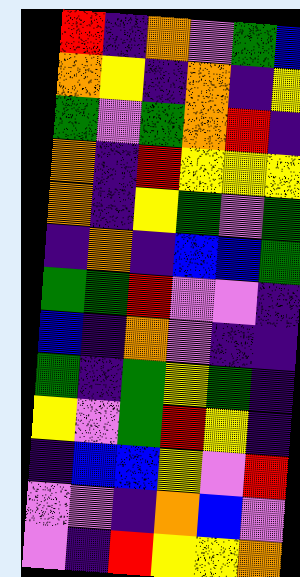[["red", "indigo", "orange", "violet", "green", "blue"], ["orange", "yellow", "indigo", "orange", "indigo", "yellow"], ["green", "violet", "green", "orange", "red", "indigo"], ["orange", "indigo", "red", "yellow", "yellow", "yellow"], ["orange", "indigo", "yellow", "green", "violet", "green"], ["indigo", "orange", "indigo", "blue", "blue", "green"], ["green", "green", "red", "violet", "violet", "indigo"], ["blue", "indigo", "orange", "violet", "indigo", "indigo"], ["green", "indigo", "green", "yellow", "green", "indigo"], ["yellow", "violet", "green", "red", "yellow", "indigo"], ["indigo", "blue", "blue", "yellow", "violet", "red"], ["violet", "violet", "indigo", "orange", "blue", "violet"], ["violet", "indigo", "red", "yellow", "yellow", "orange"]]